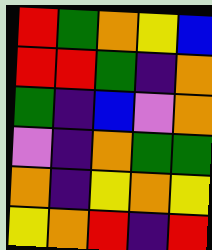[["red", "green", "orange", "yellow", "blue"], ["red", "red", "green", "indigo", "orange"], ["green", "indigo", "blue", "violet", "orange"], ["violet", "indigo", "orange", "green", "green"], ["orange", "indigo", "yellow", "orange", "yellow"], ["yellow", "orange", "red", "indigo", "red"]]